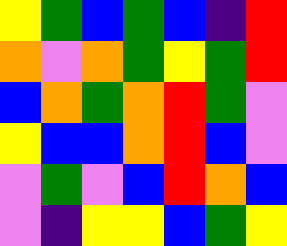[["yellow", "green", "blue", "green", "blue", "indigo", "red"], ["orange", "violet", "orange", "green", "yellow", "green", "red"], ["blue", "orange", "green", "orange", "red", "green", "violet"], ["yellow", "blue", "blue", "orange", "red", "blue", "violet"], ["violet", "green", "violet", "blue", "red", "orange", "blue"], ["violet", "indigo", "yellow", "yellow", "blue", "green", "yellow"]]